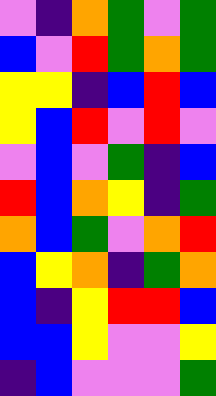[["violet", "indigo", "orange", "green", "violet", "green"], ["blue", "violet", "red", "green", "orange", "green"], ["yellow", "yellow", "indigo", "blue", "red", "blue"], ["yellow", "blue", "red", "violet", "red", "violet"], ["violet", "blue", "violet", "green", "indigo", "blue"], ["red", "blue", "orange", "yellow", "indigo", "green"], ["orange", "blue", "green", "violet", "orange", "red"], ["blue", "yellow", "orange", "indigo", "green", "orange"], ["blue", "indigo", "yellow", "red", "red", "blue"], ["blue", "blue", "yellow", "violet", "violet", "yellow"], ["indigo", "blue", "violet", "violet", "violet", "green"]]